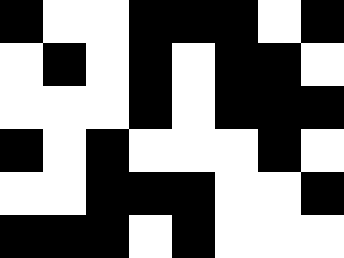[["black", "white", "white", "black", "black", "black", "white", "black"], ["white", "black", "white", "black", "white", "black", "black", "white"], ["white", "white", "white", "black", "white", "black", "black", "black"], ["black", "white", "black", "white", "white", "white", "black", "white"], ["white", "white", "black", "black", "black", "white", "white", "black"], ["black", "black", "black", "white", "black", "white", "white", "white"]]